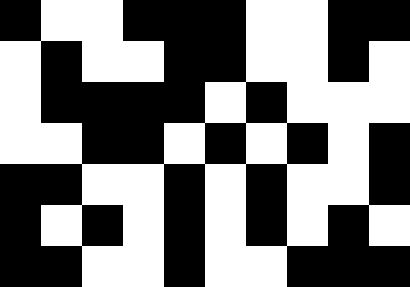[["black", "white", "white", "black", "black", "black", "white", "white", "black", "black"], ["white", "black", "white", "white", "black", "black", "white", "white", "black", "white"], ["white", "black", "black", "black", "black", "white", "black", "white", "white", "white"], ["white", "white", "black", "black", "white", "black", "white", "black", "white", "black"], ["black", "black", "white", "white", "black", "white", "black", "white", "white", "black"], ["black", "white", "black", "white", "black", "white", "black", "white", "black", "white"], ["black", "black", "white", "white", "black", "white", "white", "black", "black", "black"]]